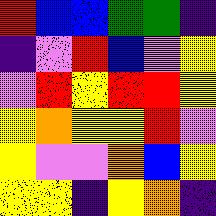[["red", "blue", "blue", "green", "green", "indigo"], ["indigo", "violet", "red", "blue", "violet", "yellow"], ["violet", "red", "yellow", "red", "red", "yellow"], ["yellow", "orange", "yellow", "yellow", "red", "violet"], ["yellow", "violet", "violet", "orange", "blue", "yellow"], ["yellow", "yellow", "indigo", "yellow", "orange", "indigo"]]